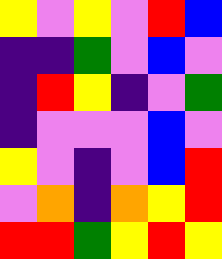[["yellow", "violet", "yellow", "violet", "red", "blue"], ["indigo", "indigo", "green", "violet", "blue", "violet"], ["indigo", "red", "yellow", "indigo", "violet", "green"], ["indigo", "violet", "violet", "violet", "blue", "violet"], ["yellow", "violet", "indigo", "violet", "blue", "red"], ["violet", "orange", "indigo", "orange", "yellow", "red"], ["red", "red", "green", "yellow", "red", "yellow"]]